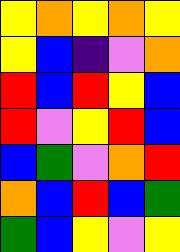[["yellow", "orange", "yellow", "orange", "yellow"], ["yellow", "blue", "indigo", "violet", "orange"], ["red", "blue", "red", "yellow", "blue"], ["red", "violet", "yellow", "red", "blue"], ["blue", "green", "violet", "orange", "red"], ["orange", "blue", "red", "blue", "green"], ["green", "blue", "yellow", "violet", "yellow"]]